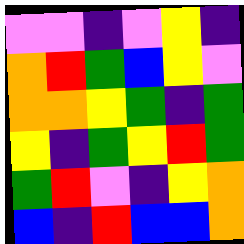[["violet", "violet", "indigo", "violet", "yellow", "indigo"], ["orange", "red", "green", "blue", "yellow", "violet"], ["orange", "orange", "yellow", "green", "indigo", "green"], ["yellow", "indigo", "green", "yellow", "red", "green"], ["green", "red", "violet", "indigo", "yellow", "orange"], ["blue", "indigo", "red", "blue", "blue", "orange"]]